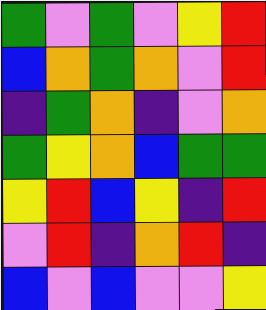[["green", "violet", "green", "violet", "yellow", "red"], ["blue", "orange", "green", "orange", "violet", "red"], ["indigo", "green", "orange", "indigo", "violet", "orange"], ["green", "yellow", "orange", "blue", "green", "green"], ["yellow", "red", "blue", "yellow", "indigo", "red"], ["violet", "red", "indigo", "orange", "red", "indigo"], ["blue", "violet", "blue", "violet", "violet", "yellow"]]